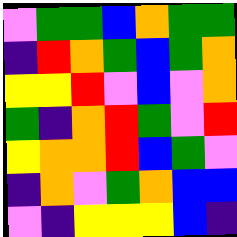[["violet", "green", "green", "blue", "orange", "green", "green"], ["indigo", "red", "orange", "green", "blue", "green", "orange"], ["yellow", "yellow", "red", "violet", "blue", "violet", "orange"], ["green", "indigo", "orange", "red", "green", "violet", "red"], ["yellow", "orange", "orange", "red", "blue", "green", "violet"], ["indigo", "orange", "violet", "green", "orange", "blue", "blue"], ["violet", "indigo", "yellow", "yellow", "yellow", "blue", "indigo"]]